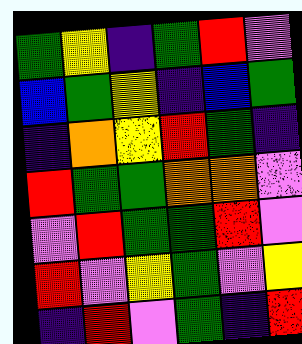[["green", "yellow", "indigo", "green", "red", "violet"], ["blue", "green", "yellow", "indigo", "blue", "green"], ["indigo", "orange", "yellow", "red", "green", "indigo"], ["red", "green", "green", "orange", "orange", "violet"], ["violet", "red", "green", "green", "red", "violet"], ["red", "violet", "yellow", "green", "violet", "yellow"], ["indigo", "red", "violet", "green", "indigo", "red"]]